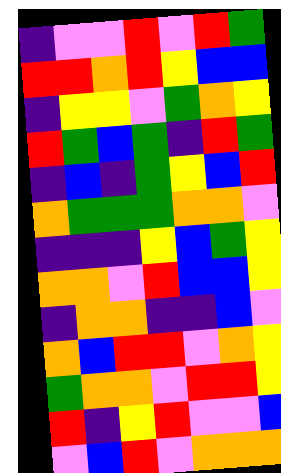[["indigo", "violet", "violet", "red", "violet", "red", "green"], ["red", "red", "orange", "red", "yellow", "blue", "blue"], ["indigo", "yellow", "yellow", "violet", "green", "orange", "yellow"], ["red", "green", "blue", "green", "indigo", "red", "green"], ["indigo", "blue", "indigo", "green", "yellow", "blue", "red"], ["orange", "green", "green", "green", "orange", "orange", "violet"], ["indigo", "indigo", "indigo", "yellow", "blue", "green", "yellow"], ["orange", "orange", "violet", "red", "blue", "blue", "yellow"], ["indigo", "orange", "orange", "indigo", "indigo", "blue", "violet"], ["orange", "blue", "red", "red", "violet", "orange", "yellow"], ["green", "orange", "orange", "violet", "red", "red", "yellow"], ["red", "indigo", "yellow", "red", "violet", "violet", "blue"], ["violet", "blue", "red", "violet", "orange", "orange", "orange"]]